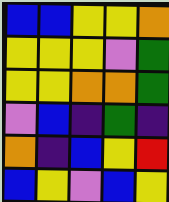[["blue", "blue", "yellow", "yellow", "orange"], ["yellow", "yellow", "yellow", "violet", "green"], ["yellow", "yellow", "orange", "orange", "green"], ["violet", "blue", "indigo", "green", "indigo"], ["orange", "indigo", "blue", "yellow", "red"], ["blue", "yellow", "violet", "blue", "yellow"]]